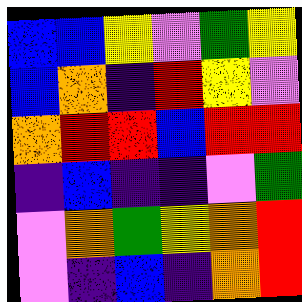[["blue", "blue", "yellow", "violet", "green", "yellow"], ["blue", "orange", "indigo", "red", "yellow", "violet"], ["orange", "red", "red", "blue", "red", "red"], ["indigo", "blue", "indigo", "indigo", "violet", "green"], ["violet", "orange", "green", "yellow", "orange", "red"], ["violet", "indigo", "blue", "indigo", "orange", "red"]]